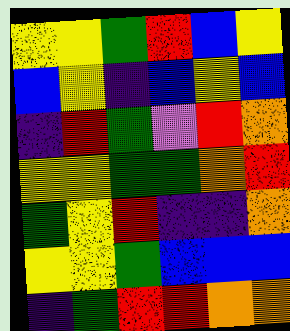[["yellow", "yellow", "green", "red", "blue", "yellow"], ["blue", "yellow", "indigo", "blue", "yellow", "blue"], ["indigo", "red", "green", "violet", "red", "orange"], ["yellow", "yellow", "green", "green", "orange", "red"], ["green", "yellow", "red", "indigo", "indigo", "orange"], ["yellow", "yellow", "green", "blue", "blue", "blue"], ["indigo", "green", "red", "red", "orange", "orange"]]